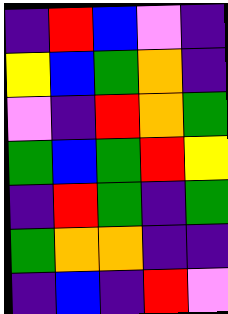[["indigo", "red", "blue", "violet", "indigo"], ["yellow", "blue", "green", "orange", "indigo"], ["violet", "indigo", "red", "orange", "green"], ["green", "blue", "green", "red", "yellow"], ["indigo", "red", "green", "indigo", "green"], ["green", "orange", "orange", "indigo", "indigo"], ["indigo", "blue", "indigo", "red", "violet"]]